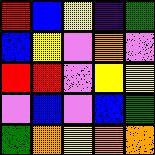[["red", "blue", "yellow", "indigo", "green"], ["blue", "yellow", "violet", "orange", "violet"], ["red", "red", "violet", "yellow", "yellow"], ["violet", "blue", "violet", "blue", "green"], ["green", "orange", "yellow", "orange", "orange"]]